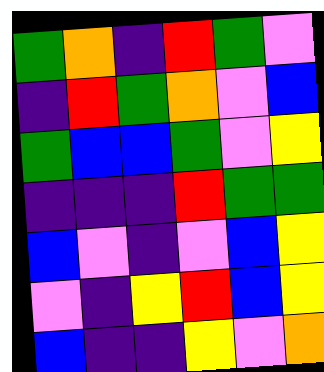[["green", "orange", "indigo", "red", "green", "violet"], ["indigo", "red", "green", "orange", "violet", "blue"], ["green", "blue", "blue", "green", "violet", "yellow"], ["indigo", "indigo", "indigo", "red", "green", "green"], ["blue", "violet", "indigo", "violet", "blue", "yellow"], ["violet", "indigo", "yellow", "red", "blue", "yellow"], ["blue", "indigo", "indigo", "yellow", "violet", "orange"]]